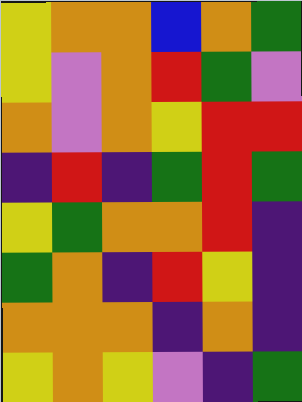[["yellow", "orange", "orange", "blue", "orange", "green"], ["yellow", "violet", "orange", "red", "green", "violet"], ["orange", "violet", "orange", "yellow", "red", "red"], ["indigo", "red", "indigo", "green", "red", "green"], ["yellow", "green", "orange", "orange", "red", "indigo"], ["green", "orange", "indigo", "red", "yellow", "indigo"], ["orange", "orange", "orange", "indigo", "orange", "indigo"], ["yellow", "orange", "yellow", "violet", "indigo", "green"]]